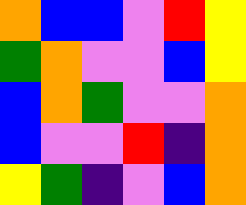[["orange", "blue", "blue", "violet", "red", "yellow"], ["green", "orange", "violet", "violet", "blue", "yellow"], ["blue", "orange", "green", "violet", "violet", "orange"], ["blue", "violet", "violet", "red", "indigo", "orange"], ["yellow", "green", "indigo", "violet", "blue", "orange"]]